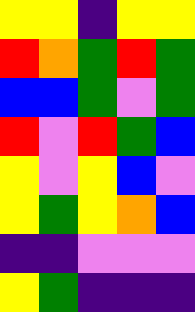[["yellow", "yellow", "indigo", "yellow", "yellow"], ["red", "orange", "green", "red", "green"], ["blue", "blue", "green", "violet", "green"], ["red", "violet", "red", "green", "blue"], ["yellow", "violet", "yellow", "blue", "violet"], ["yellow", "green", "yellow", "orange", "blue"], ["indigo", "indigo", "violet", "violet", "violet"], ["yellow", "green", "indigo", "indigo", "indigo"]]